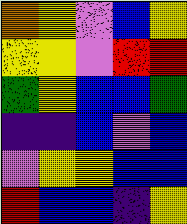[["orange", "yellow", "violet", "blue", "yellow"], ["yellow", "yellow", "violet", "red", "red"], ["green", "yellow", "blue", "blue", "green"], ["indigo", "indigo", "blue", "violet", "blue"], ["violet", "yellow", "yellow", "blue", "blue"], ["red", "blue", "blue", "indigo", "yellow"]]